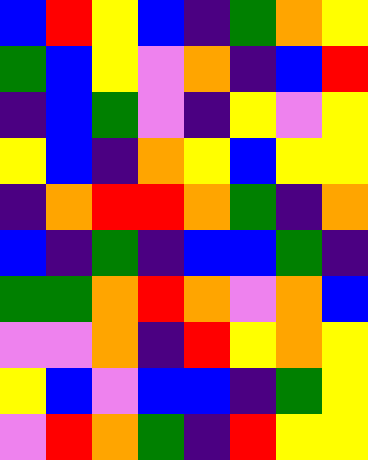[["blue", "red", "yellow", "blue", "indigo", "green", "orange", "yellow"], ["green", "blue", "yellow", "violet", "orange", "indigo", "blue", "red"], ["indigo", "blue", "green", "violet", "indigo", "yellow", "violet", "yellow"], ["yellow", "blue", "indigo", "orange", "yellow", "blue", "yellow", "yellow"], ["indigo", "orange", "red", "red", "orange", "green", "indigo", "orange"], ["blue", "indigo", "green", "indigo", "blue", "blue", "green", "indigo"], ["green", "green", "orange", "red", "orange", "violet", "orange", "blue"], ["violet", "violet", "orange", "indigo", "red", "yellow", "orange", "yellow"], ["yellow", "blue", "violet", "blue", "blue", "indigo", "green", "yellow"], ["violet", "red", "orange", "green", "indigo", "red", "yellow", "yellow"]]